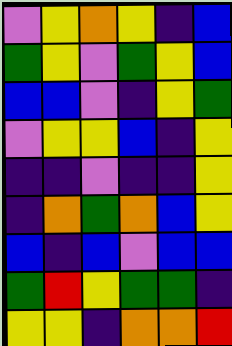[["violet", "yellow", "orange", "yellow", "indigo", "blue"], ["green", "yellow", "violet", "green", "yellow", "blue"], ["blue", "blue", "violet", "indigo", "yellow", "green"], ["violet", "yellow", "yellow", "blue", "indigo", "yellow"], ["indigo", "indigo", "violet", "indigo", "indigo", "yellow"], ["indigo", "orange", "green", "orange", "blue", "yellow"], ["blue", "indigo", "blue", "violet", "blue", "blue"], ["green", "red", "yellow", "green", "green", "indigo"], ["yellow", "yellow", "indigo", "orange", "orange", "red"]]